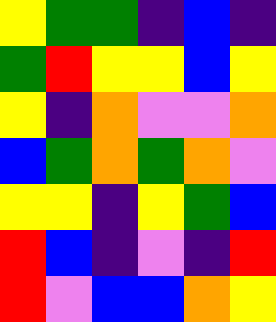[["yellow", "green", "green", "indigo", "blue", "indigo"], ["green", "red", "yellow", "yellow", "blue", "yellow"], ["yellow", "indigo", "orange", "violet", "violet", "orange"], ["blue", "green", "orange", "green", "orange", "violet"], ["yellow", "yellow", "indigo", "yellow", "green", "blue"], ["red", "blue", "indigo", "violet", "indigo", "red"], ["red", "violet", "blue", "blue", "orange", "yellow"]]